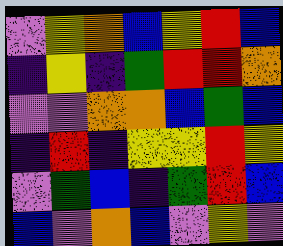[["violet", "yellow", "orange", "blue", "yellow", "red", "blue"], ["indigo", "yellow", "indigo", "green", "red", "red", "orange"], ["violet", "violet", "orange", "orange", "blue", "green", "blue"], ["indigo", "red", "indigo", "yellow", "yellow", "red", "yellow"], ["violet", "green", "blue", "indigo", "green", "red", "blue"], ["blue", "violet", "orange", "blue", "violet", "yellow", "violet"]]